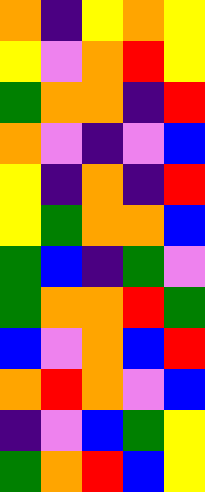[["orange", "indigo", "yellow", "orange", "yellow"], ["yellow", "violet", "orange", "red", "yellow"], ["green", "orange", "orange", "indigo", "red"], ["orange", "violet", "indigo", "violet", "blue"], ["yellow", "indigo", "orange", "indigo", "red"], ["yellow", "green", "orange", "orange", "blue"], ["green", "blue", "indigo", "green", "violet"], ["green", "orange", "orange", "red", "green"], ["blue", "violet", "orange", "blue", "red"], ["orange", "red", "orange", "violet", "blue"], ["indigo", "violet", "blue", "green", "yellow"], ["green", "orange", "red", "blue", "yellow"]]